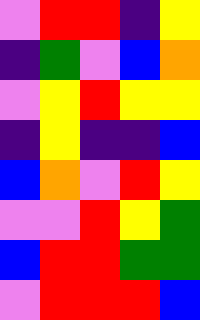[["violet", "red", "red", "indigo", "yellow"], ["indigo", "green", "violet", "blue", "orange"], ["violet", "yellow", "red", "yellow", "yellow"], ["indigo", "yellow", "indigo", "indigo", "blue"], ["blue", "orange", "violet", "red", "yellow"], ["violet", "violet", "red", "yellow", "green"], ["blue", "red", "red", "green", "green"], ["violet", "red", "red", "red", "blue"]]